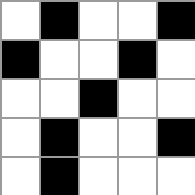[["white", "black", "white", "white", "black"], ["black", "white", "white", "black", "white"], ["white", "white", "black", "white", "white"], ["white", "black", "white", "white", "black"], ["white", "black", "white", "white", "white"]]